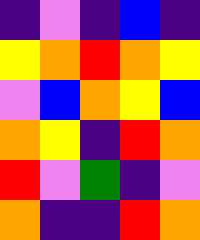[["indigo", "violet", "indigo", "blue", "indigo"], ["yellow", "orange", "red", "orange", "yellow"], ["violet", "blue", "orange", "yellow", "blue"], ["orange", "yellow", "indigo", "red", "orange"], ["red", "violet", "green", "indigo", "violet"], ["orange", "indigo", "indigo", "red", "orange"]]